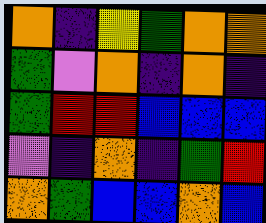[["orange", "indigo", "yellow", "green", "orange", "orange"], ["green", "violet", "orange", "indigo", "orange", "indigo"], ["green", "red", "red", "blue", "blue", "blue"], ["violet", "indigo", "orange", "indigo", "green", "red"], ["orange", "green", "blue", "blue", "orange", "blue"]]